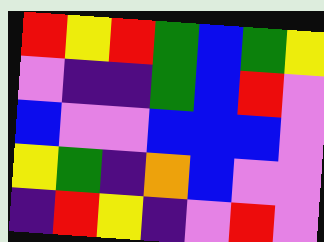[["red", "yellow", "red", "green", "blue", "green", "yellow"], ["violet", "indigo", "indigo", "green", "blue", "red", "violet"], ["blue", "violet", "violet", "blue", "blue", "blue", "violet"], ["yellow", "green", "indigo", "orange", "blue", "violet", "violet"], ["indigo", "red", "yellow", "indigo", "violet", "red", "violet"]]